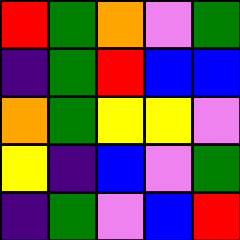[["red", "green", "orange", "violet", "green"], ["indigo", "green", "red", "blue", "blue"], ["orange", "green", "yellow", "yellow", "violet"], ["yellow", "indigo", "blue", "violet", "green"], ["indigo", "green", "violet", "blue", "red"]]